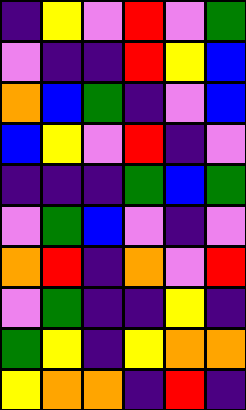[["indigo", "yellow", "violet", "red", "violet", "green"], ["violet", "indigo", "indigo", "red", "yellow", "blue"], ["orange", "blue", "green", "indigo", "violet", "blue"], ["blue", "yellow", "violet", "red", "indigo", "violet"], ["indigo", "indigo", "indigo", "green", "blue", "green"], ["violet", "green", "blue", "violet", "indigo", "violet"], ["orange", "red", "indigo", "orange", "violet", "red"], ["violet", "green", "indigo", "indigo", "yellow", "indigo"], ["green", "yellow", "indigo", "yellow", "orange", "orange"], ["yellow", "orange", "orange", "indigo", "red", "indigo"]]